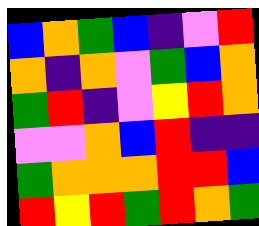[["blue", "orange", "green", "blue", "indigo", "violet", "red"], ["orange", "indigo", "orange", "violet", "green", "blue", "orange"], ["green", "red", "indigo", "violet", "yellow", "red", "orange"], ["violet", "violet", "orange", "blue", "red", "indigo", "indigo"], ["green", "orange", "orange", "orange", "red", "red", "blue"], ["red", "yellow", "red", "green", "red", "orange", "green"]]